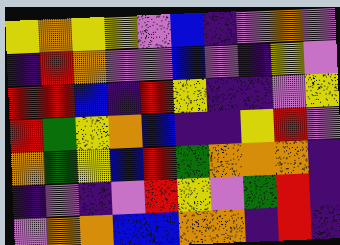[["yellow", "orange", "yellow", "yellow", "violet", "blue", "indigo", "violet", "orange", "violet"], ["indigo", "red", "orange", "violet", "violet", "blue", "violet", "indigo", "yellow", "violet"], ["red", "red", "blue", "indigo", "red", "yellow", "indigo", "indigo", "violet", "yellow"], ["red", "green", "yellow", "orange", "blue", "indigo", "indigo", "yellow", "red", "violet"], ["orange", "green", "yellow", "blue", "red", "green", "orange", "orange", "orange", "indigo"], ["indigo", "violet", "indigo", "violet", "red", "yellow", "violet", "green", "red", "indigo"], ["violet", "orange", "orange", "blue", "blue", "orange", "orange", "indigo", "red", "indigo"]]